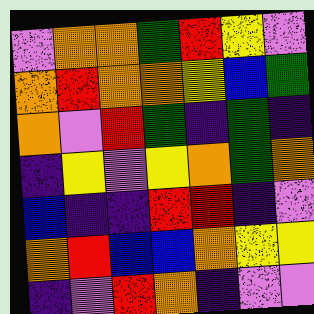[["violet", "orange", "orange", "green", "red", "yellow", "violet"], ["orange", "red", "orange", "orange", "yellow", "blue", "green"], ["orange", "violet", "red", "green", "indigo", "green", "indigo"], ["indigo", "yellow", "violet", "yellow", "orange", "green", "orange"], ["blue", "indigo", "indigo", "red", "red", "indigo", "violet"], ["orange", "red", "blue", "blue", "orange", "yellow", "yellow"], ["indigo", "violet", "red", "orange", "indigo", "violet", "violet"]]